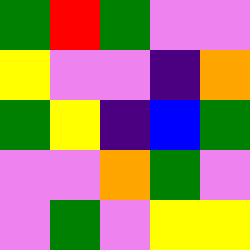[["green", "red", "green", "violet", "violet"], ["yellow", "violet", "violet", "indigo", "orange"], ["green", "yellow", "indigo", "blue", "green"], ["violet", "violet", "orange", "green", "violet"], ["violet", "green", "violet", "yellow", "yellow"]]